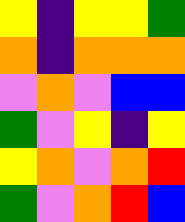[["yellow", "indigo", "yellow", "yellow", "green"], ["orange", "indigo", "orange", "orange", "orange"], ["violet", "orange", "violet", "blue", "blue"], ["green", "violet", "yellow", "indigo", "yellow"], ["yellow", "orange", "violet", "orange", "red"], ["green", "violet", "orange", "red", "blue"]]